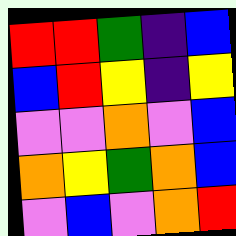[["red", "red", "green", "indigo", "blue"], ["blue", "red", "yellow", "indigo", "yellow"], ["violet", "violet", "orange", "violet", "blue"], ["orange", "yellow", "green", "orange", "blue"], ["violet", "blue", "violet", "orange", "red"]]